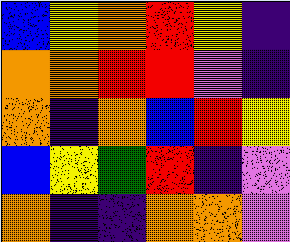[["blue", "yellow", "orange", "red", "yellow", "indigo"], ["orange", "orange", "red", "red", "violet", "indigo"], ["orange", "indigo", "orange", "blue", "red", "yellow"], ["blue", "yellow", "green", "red", "indigo", "violet"], ["orange", "indigo", "indigo", "orange", "orange", "violet"]]